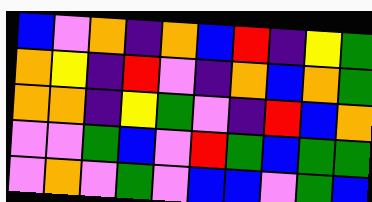[["blue", "violet", "orange", "indigo", "orange", "blue", "red", "indigo", "yellow", "green"], ["orange", "yellow", "indigo", "red", "violet", "indigo", "orange", "blue", "orange", "green"], ["orange", "orange", "indigo", "yellow", "green", "violet", "indigo", "red", "blue", "orange"], ["violet", "violet", "green", "blue", "violet", "red", "green", "blue", "green", "green"], ["violet", "orange", "violet", "green", "violet", "blue", "blue", "violet", "green", "blue"]]